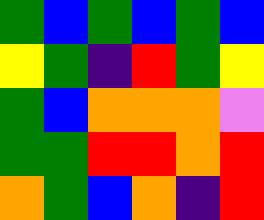[["green", "blue", "green", "blue", "green", "blue"], ["yellow", "green", "indigo", "red", "green", "yellow"], ["green", "blue", "orange", "orange", "orange", "violet"], ["green", "green", "red", "red", "orange", "red"], ["orange", "green", "blue", "orange", "indigo", "red"]]